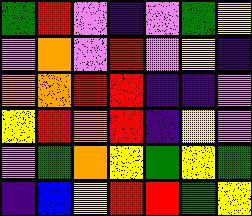[["green", "red", "violet", "indigo", "violet", "green", "yellow"], ["violet", "orange", "violet", "red", "violet", "yellow", "indigo"], ["orange", "orange", "red", "red", "indigo", "indigo", "violet"], ["yellow", "red", "orange", "red", "indigo", "yellow", "violet"], ["violet", "green", "orange", "yellow", "green", "yellow", "green"], ["indigo", "blue", "yellow", "red", "red", "green", "yellow"]]